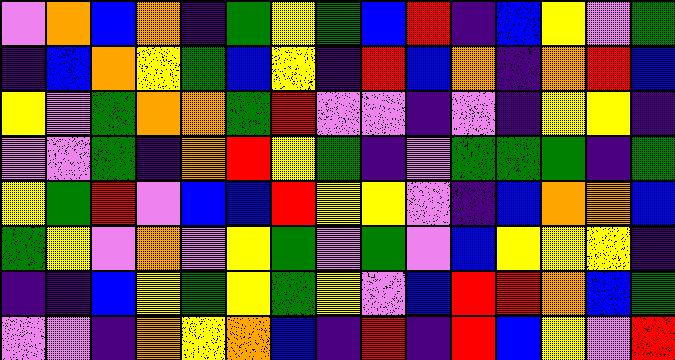[["violet", "orange", "blue", "orange", "indigo", "green", "yellow", "green", "blue", "red", "indigo", "blue", "yellow", "violet", "green"], ["indigo", "blue", "orange", "yellow", "green", "blue", "yellow", "indigo", "red", "blue", "orange", "indigo", "orange", "red", "blue"], ["yellow", "violet", "green", "orange", "orange", "green", "red", "violet", "violet", "indigo", "violet", "indigo", "yellow", "yellow", "indigo"], ["violet", "violet", "green", "indigo", "orange", "red", "yellow", "green", "indigo", "violet", "green", "green", "green", "indigo", "green"], ["yellow", "green", "red", "violet", "blue", "blue", "red", "yellow", "yellow", "violet", "indigo", "blue", "orange", "orange", "blue"], ["green", "yellow", "violet", "orange", "violet", "yellow", "green", "violet", "green", "violet", "blue", "yellow", "yellow", "yellow", "indigo"], ["indigo", "indigo", "blue", "yellow", "green", "yellow", "green", "yellow", "violet", "blue", "red", "red", "orange", "blue", "green"], ["violet", "violet", "indigo", "orange", "yellow", "orange", "blue", "indigo", "red", "indigo", "red", "blue", "yellow", "violet", "red"]]